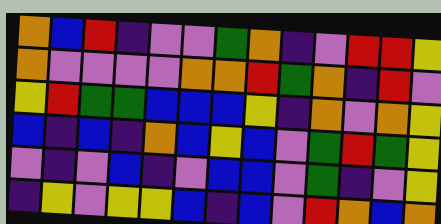[["orange", "blue", "red", "indigo", "violet", "violet", "green", "orange", "indigo", "violet", "red", "red", "yellow"], ["orange", "violet", "violet", "violet", "violet", "orange", "orange", "red", "green", "orange", "indigo", "red", "violet"], ["yellow", "red", "green", "green", "blue", "blue", "blue", "yellow", "indigo", "orange", "violet", "orange", "yellow"], ["blue", "indigo", "blue", "indigo", "orange", "blue", "yellow", "blue", "violet", "green", "red", "green", "yellow"], ["violet", "indigo", "violet", "blue", "indigo", "violet", "blue", "blue", "violet", "green", "indigo", "violet", "yellow"], ["indigo", "yellow", "violet", "yellow", "yellow", "blue", "indigo", "blue", "violet", "red", "orange", "blue", "orange"]]